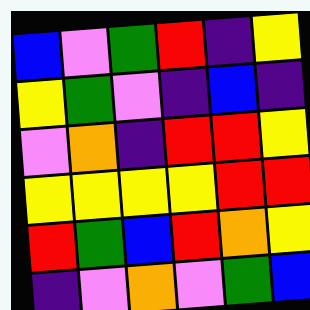[["blue", "violet", "green", "red", "indigo", "yellow"], ["yellow", "green", "violet", "indigo", "blue", "indigo"], ["violet", "orange", "indigo", "red", "red", "yellow"], ["yellow", "yellow", "yellow", "yellow", "red", "red"], ["red", "green", "blue", "red", "orange", "yellow"], ["indigo", "violet", "orange", "violet", "green", "blue"]]